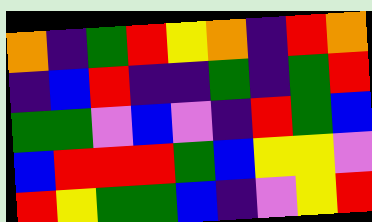[["orange", "indigo", "green", "red", "yellow", "orange", "indigo", "red", "orange"], ["indigo", "blue", "red", "indigo", "indigo", "green", "indigo", "green", "red"], ["green", "green", "violet", "blue", "violet", "indigo", "red", "green", "blue"], ["blue", "red", "red", "red", "green", "blue", "yellow", "yellow", "violet"], ["red", "yellow", "green", "green", "blue", "indigo", "violet", "yellow", "red"]]